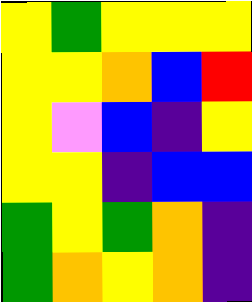[["yellow", "green", "yellow", "yellow", "yellow"], ["yellow", "yellow", "orange", "blue", "red"], ["yellow", "violet", "blue", "indigo", "yellow"], ["yellow", "yellow", "indigo", "blue", "blue"], ["green", "yellow", "green", "orange", "indigo"], ["green", "orange", "yellow", "orange", "indigo"]]